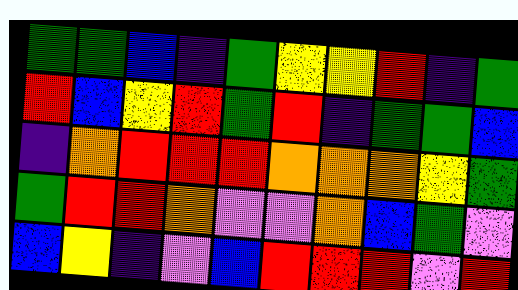[["green", "green", "blue", "indigo", "green", "yellow", "yellow", "red", "indigo", "green"], ["red", "blue", "yellow", "red", "green", "red", "indigo", "green", "green", "blue"], ["indigo", "orange", "red", "red", "red", "orange", "orange", "orange", "yellow", "green"], ["green", "red", "red", "orange", "violet", "violet", "orange", "blue", "green", "violet"], ["blue", "yellow", "indigo", "violet", "blue", "red", "red", "red", "violet", "red"]]